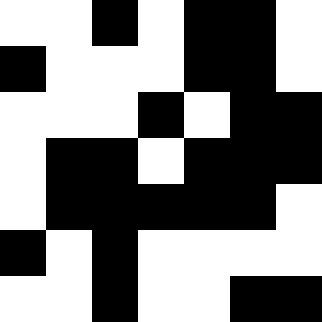[["white", "white", "black", "white", "black", "black", "white"], ["black", "white", "white", "white", "black", "black", "white"], ["white", "white", "white", "black", "white", "black", "black"], ["white", "black", "black", "white", "black", "black", "black"], ["white", "black", "black", "black", "black", "black", "white"], ["black", "white", "black", "white", "white", "white", "white"], ["white", "white", "black", "white", "white", "black", "black"]]